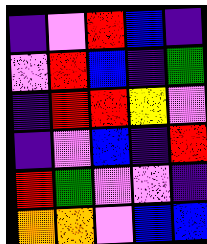[["indigo", "violet", "red", "blue", "indigo"], ["violet", "red", "blue", "indigo", "green"], ["indigo", "red", "red", "yellow", "violet"], ["indigo", "violet", "blue", "indigo", "red"], ["red", "green", "violet", "violet", "indigo"], ["orange", "orange", "violet", "blue", "blue"]]